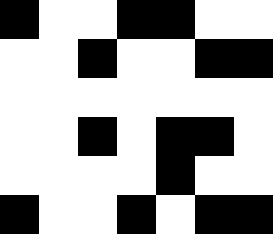[["black", "white", "white", "black", "black", "white", "white"], ["white", "white", "black", "white", "white", "black", "black"], ["white", "white", "white", "white", "white", "white", "white"], ["white", "white", "black", "white", "black", "black", "white"], ["white", "white", "white", "white", "black", "white", "white"], ["black", "white", "white", "black", "white", "black", "black"]]